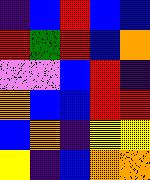[["indigo", "blue", "red", "blue", "blue"], ["red", "green", "red", "blue", "orange"], ["violet", "violet", "blue", "red", "indigo"], ["orange", "blue", "blue", "red", "red"], ["blue", "orange", "indigo", "yellow", "yellow"], ["yellow", "indigo", "blue", "orange", "orange"]]